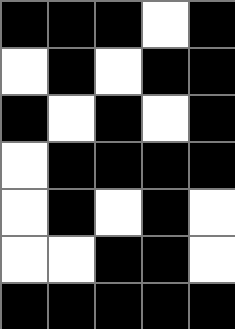[["black", "black", "black", "white", "black"], ["white", "black", "white", "black", "black"], ["black", "white", "black", "white", "black"], ["white", "black", "black", "black", "black"], ["white", "black", "white", "black", "white"], ["white", "white", "black", "black", "white"], ["black", "black", "black", "black", "black"]]